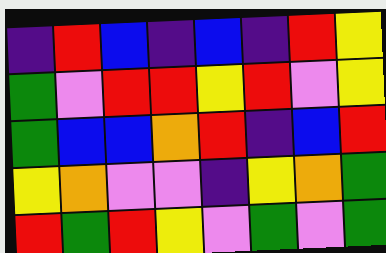[["indigo", "red", "blue", "indigo", "blue", "indigo", "red", "yellow"], ["green", "violet", "red", "red", "yellow", "red", "violet", "yellow"], ["green", "blue", "blue", "orange", "red", "indigo", "blue", "red"], ["yellow", "orange", "violet", "violet", "indigo", "yellow", "orange", "green"], ["red", "green", "red", "yellow", "violet", "green", "violet", "green"]]